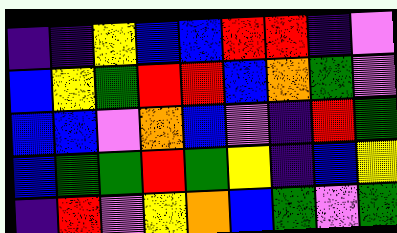[["indigo", "indigo", "yellow", "blue", "blue", "red", "red", "indigo", "violet"], ["blue", "yellow", "green", "red", "red", "blue", "orange", "green", "violet"], ["blue", "blue", "violet", "orange", "blue", "violet", "indigo", "red", "green"], ["blue", "green", "green", "red", "green", "yellow", "indigo", "blue", "yellow"], ["indigo", "red", "violet", "yellow", "orange", "blue", "green", "violet", "green"]]